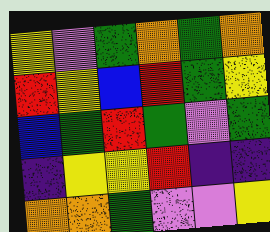[["yellow", "violet", "green", "orange", "green", "orange"], ["red", "yellow", "blue", "red", "green", "yellow"], ["blue", "green", "red", "green", "violet", "green"], ["indigo", "yellow", "yellow", "red", "indigo", "indigo"], ["orange", "orange", "green", "violet", "violet", "yellow"]]